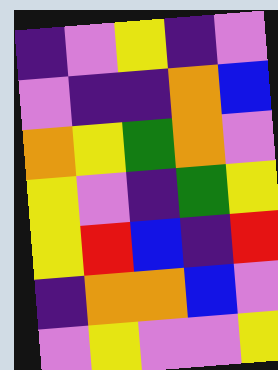[["indigo", "violet", "yellow", "indigo", "violet"], ["violet", "indigo", "indigo", "orange", "blue"], ["orange", "yellow", "green", "orange", "violet"], ["yellow", "violet", "indigo", "green", "yellow"], ["yellow", "red", "blue", "indigo", "red"], ["indigo", "orange", "orange", "blue", "violet"], ["violet", "yellow", "violet", "violet", "yellow"]]